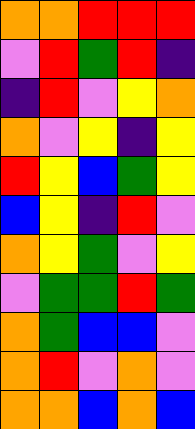[["orange", "orange", "red", "red", "red"], ["violet", "red", "green", "red", "indigo"], ["indigo", "red", "violet", "yellow", "orange"], ["orange", "violet", "yellow", "indigo", "yellow"], ["red", "yellow", "blue", "green", "yellow"], ["blue", "yellow", "indigo", "red", "violet"], ["orange", "yellow", "green", "violet", "yellow"], ["violet", "green", "green", "red", "green"], ["orange", "green", "blue", "blue", "violet"], ["orange", "red", "violet", "orange", "violet"], ["orange", "orange", "blue", "orange", "blue"]]